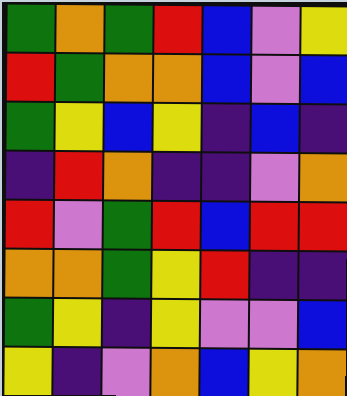[["green", "orange", "green", "red", "blue", "violet", "yellow"], ["red", "green", "orange", "orange", "blue", "violet", "blue"], ["green", "yellow", "blue", "yellow", "indigo", "blue", "indigo"], ["indigo", "red", "orange", "indigo", "indigo", "violet", "orange"], ["red", "violet", "green", "red", "blue", "red", "red"], ["orange", "orange", "green", "yellow", "red", "indigo", "indigo"], ["green", "yellow", "indigo", "yellow", "violet", "violet", "blue"], ["yellow", "indigo", "violet", "orange", "blue", "yellow", "orange"]]